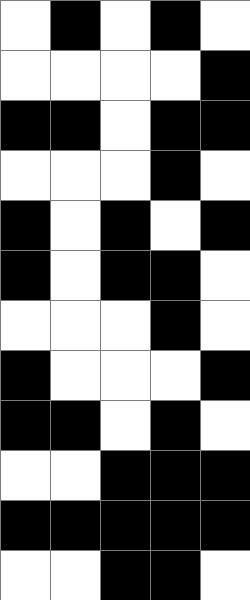[["white", "black", "white", "black", "white"], ["white", "white", "white", "white", "black"], ["black", "black", "white", "black", "black"], ["white", "white", "white", "black", "white"], ["black", "white", "black", "white", "black"], ["black", "white", "black", "black", "white"], ["white", "white", "white", "black", "white"], ["black", "white", "white", "white", "black"], ["black", "black", "white", "black", "white"], ["white", "white", "black", "black", "black"], ["black", "black", "black", "black", "black"], ["white", "white", "black", "black", "white"]]